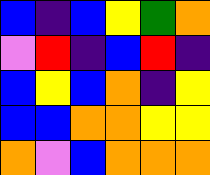[["blue", "indigo", "blue", "yellow", "green", "orange"], ["violet", "red", "indigo", "blue", "red", "indigo"], ["blue", "yellow", "blue", "orange", "indigo", "yellow"], ["blue", "blue", "orange", "orange", "yellow", "yellow"], ["orange", "violet", "blue", "orange", "orange", "orange"]]